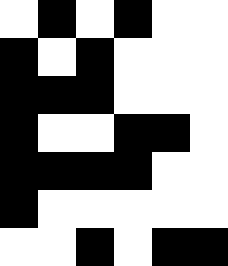[["white", "black", "white", "black", "white", "white"], ["black", "white", "black", "white", "white", "white"], ["black", "black", "black", "white", "white", "white"], ["black", "white", "white", "black", "black", "white"], ["black", "black", "black", "black", "white", "white"], ["black", "white", "white", "white", "white", "white"], ["white", "white", "black", "white", "black", "black"]]